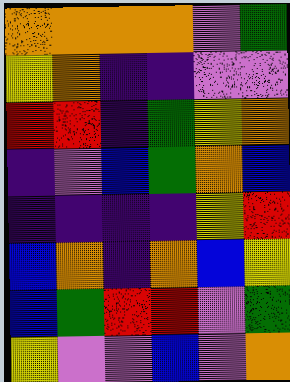[["orange", "orange", "orange", "orange", "violet", "green"], ["yellow", "orange", "indigo", "indigo", "violet", "violet"], ["red", "red", "indigo", "green", "yellow", "orange"], ["indigo", "violet", "blue", "green", "orange", "blue"], ["indigo", "indigo", "indigo", "indigo", "yellow", "red"], ["blue", "orange", "indigo", "orange", "blue", "yellow"], ["blue", "green", "red", "red", "violet", "green"], ["yellow", "violet", "violet", "blue", "violet", "orange"]]